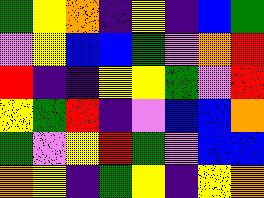[["green", "yellow", "orange", "indigo", "yellow", "indigo", "blue", "green"], ["violet", "yellow", "blue", "blue", "green", "violet", "orange", "red"], ["red", "indigo", "indigo", "yellow", "yellow", "green", "violet", "red"], ["yellow", "green", "red", "indigo", "violet", "blue", "blue", "orange"], ["green", "violet", "yellow", "red", "green", "violet", "blue", "blue"], ["orange", "yellow", "indigo", "green", "yellow", "indigo", "yellow", "orange"]]